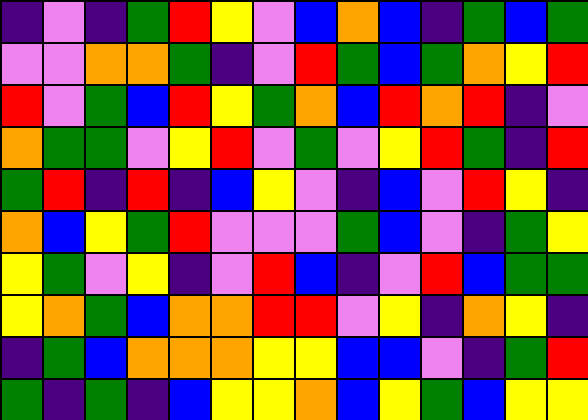[["indigo", "violet", "indigo", "green", "red", "yellow", "violet", "blue", "orange", "blue", "indigo", "green", "blue", "green"], ["violet", "violet", "orange", "orange", "green", "indigo", "violet", "red", "green", "blue", "green", "orange", "yellow", "red"], ["red", "violet", "green", "blue", "red", "yellow", "green", "orange", "blue", "red", "orange", "red", "indigo", "violet"], ["orange", "green", "green", "violet", "yellow", "red", "violet", "green", "violet", "yellow", "red", "green", "indigo", "red"], ["green", "red", "indigo", "red", "indigo", "blue", "yellow", "violet", "indigo", "blue", "violet", "red", "yellow", "indigo"], ["orange", "blue", "yellow", "green", "red", "violet", "violet", "violet", "green", "blue", "violet", "indigo", "green", "yellow"], ["yellow", "green", "violet", "yellow", "indigo", "violet", "red", "blue", "indigo", "violet", "red", "blue", "green", "green"], ["yellow", "orange", "green", "blue", "orange", "orange", "red", "red", "violet", "yellow", "indigo", "orange", "yellow", "indigo"], ["indigo", "green", "blue", "orange", "orange", "orange", "yellow", "yellow", "blue", "blue", "violet", "indigo", "green", "red"], ["green", "indigo", "green", "indigo", "blue", "yellow", "yellow", "orange", "blue", "yellow", "green", "blue", "yellow", "yellow"]]